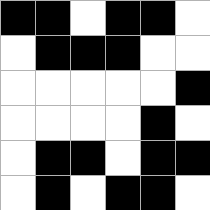[["black", "black", "white", "black", "black", "white"], ["white", "black", "black", "black", "white", "white"], ["white", "white", "white", "white", "white", "black"], ["white", "white", "white", "white", "black", "white"], ["white", "black", "black", "white", "black", "black"], ["white", "black", "white", "black", "black", "white"]]